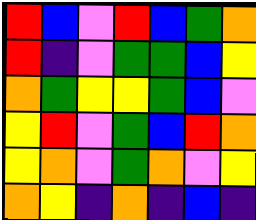[["red", "blue", "violet", "red", "blue", "green", "orange"], ["red", "indigo", "violet", "green", "green", "blue", "yellow"], ["orange", "green", "yellow", "yellow", "green", "blue", "violet"], ["yellow", "red", "violet", "green", "blue", "red", "orange"], ["yellow", "orange", "violet", "green", "orange", "violet", "yellow"], ["orange", "yellow", "indigo", "orange", "indigo", "blue", "indigo"]]